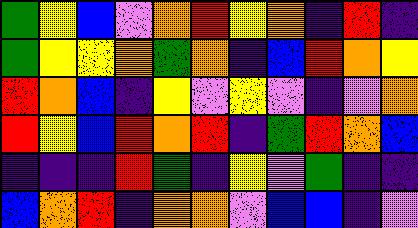[["green", "yellow", "blue", "violet", "orange", "red", "yellow", "orange", "indigo", "red", "indigo"], ["green", "yellow", "yellow", "orange", "green", "orange", "indigo", "blue", "red", "orange", "yellow"], ["red", "orange", "blue", "indigo", "yellow", "violet", "yellow", "violet", "indigo", "violet", "orange"], ["red", "yellow", "blue", "red", "orange", "red", "indigo", "green", "red", "orange", "blue"], ["indigo", "indigo", "indigo", "red", "green", "indigo", "yellow", "violet", "green", "indigo", "indigo"], ["blue", "orange", "red", "indigo", "orange", "orange", "violet", "blue", "blue", "indigo", "violet"]]